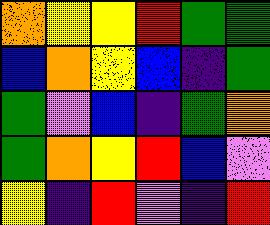[["orange", "yellow", "yellow", "red", "green", "green"], ["blue", "orange", "yellow", "blue", "indigo", "green"], ["green", "violet", "blue", "indigo", "green", "orange"], ["green", "orange", "yellow", "red", "blue", "violet"], ["yellow", "indigo", "red", "violet", "indigo", "red"]]